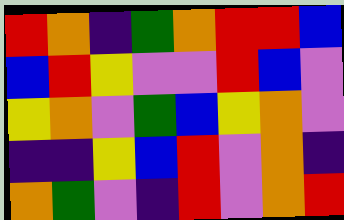[["red", "orange", "indigo", "green", "orange", "red", "red", "blue"], ["blue", "red", "yellow", "violet", "violet", "red", "blue", "violet"], ["yellow", "orange", "violet", "green", "blue", "yellow", "orange", "violet"], ["indigo", "indigo", "yellow", "blue", "red", "violet", "orange", "indigo"], ["orange", "green", "violet", "indigo", "red", "violet", "orange", "red"]]